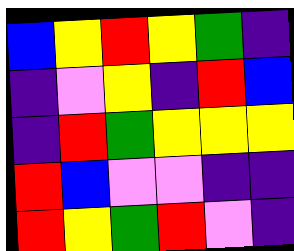[["blue", "yellow", "red", "yellow", "green", "indigo"], ["indigo", "violet", "yellow", "indigo", "red", "blue"], ["indigo", "red", "green", "yellow", "yellow", "yellow"], ["red", "blue", "violet", "violet", "indigo", "indigo"], ["red", "yellow", "green", "red", "violet", "indigo"]]